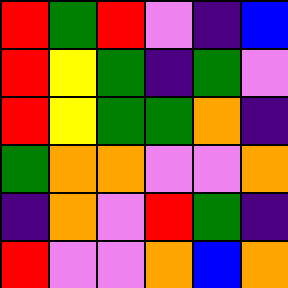[["red", "green", "red", "violet", "indigo", "blue"], ["red", "yellow", "green", "indigo", "green", "violet"], ["red", "yellow", "green", "green", "orange", "indigo"], ["green", "orange", "orange", "violet", "violet", "orange"], ["indigo", "orange", "violet", "red", "green", "indigo"], ["red", "violet", "violet", "orange", "blue", "orange"]]